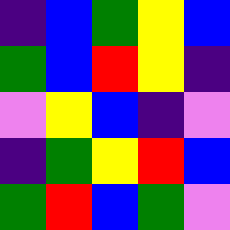[["indigo", "blue", "green", "yellow", "blue"], ["green", "blue", "red", "yellow", "indigo"], ["violet", "yellow", "blue", "indigo", "violet"], ["indigo", "green", "yellow", "red", "blue"], ["green", "red", "blue", "green", "violet"]]